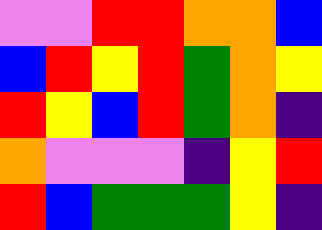[["violet", "violet", "red", "red", "orange", "orange", "blue"], ["blue", "red", "yellow", "red", "green", "orange", "yellow"], ["red", "yellow", "blue", "red", "green", "orange", "indigo"], ["orange", "violet", "violet", "violet", "indigo", "yellow", "red"], ["red", "blue", "green", "green", "green", "yellow", "indigo"]]